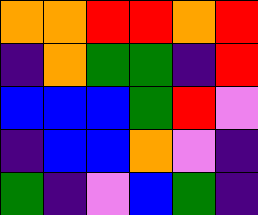[["orange", "orange", "red", "red", "orange", "red"], ["indigo", "orange", "green", "green", "indigo", "red"], ["blue", "blue", "blue", "green", "red", "violet"], ["indigo", "blue", "blue", "orange", "violet", "indigo"], ["green", "indigo", "violet", "blue", "green", "indigo"]]